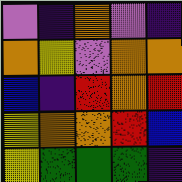[["violet", "indigo", "orange", "violet", "indigo"], ["orange", "yellow", "violet", "orange", "orange"], ["blue", "indigo", "red", "orange", "red"], ["yellow", "orange", "orange", "red", "blue"], ["yellow", "green", "green", "green", "indigo"]]